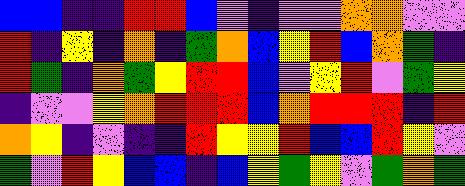[["blue", "blue", "indigo", "indigo", "red", "red", "blue", "violet", "indigo", "violet", "violet", "orange", "orange", "violet", "violet"], ["red", "indigo", "yellow", "indigo", "orange", "indigo", "green", "orange", "blue", "yellow", "red", "blue", "orange", "green", "indigo"], ["red", "green", "indigo", "orange", "green", "yellow", "red", "red", "blue", "violet", "yellow", "red", "violet", "green", "yellow"], ["indigo", "violet", "violet", "yellow", "orange", "red", "red", "red", "blue", "orange", "red", "red", "red", "indigo", "red"], ["orange", "yellow", "indigo", "violet", "indigo", "indigo", "red", "yellow", "yellow", "red", "blue", "blue", "red", "yellow", "violet"], ["green", "violet", "red", "yellow", "blue", "blue", "indigo", "blue", "yellow", "green", "yellow", "violet", "green", "orange", "green"]]